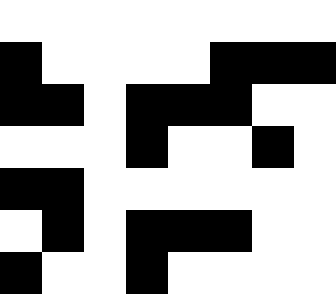[["white", "white", "white", "white", "white", "white", "white", "white"], ["black", "white", "white", "white", "white", "black", "black", "black"], ["black", "black", "white", "black", "black", "black", "white", "white"], ["white", "white", "white", "black", "white", "white", "black", "white"], ["black", "black", "white", "white", "white", "white", "white", "white"], ["white", "black", "white", "black", "black", "black", "white", "white"], ["black", "white", "white", "black", "white", "white", "white", "white"]]